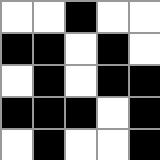[["white", "white", "black", "white", "white"], ["black", "black", "white", "black", "white"], ["white", "black", "white", "black", "black"], ["black", "black", "black", "white", "black"], ["white", "black", "white", "white", "black"]]